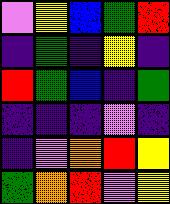[["violet", "yellow", "blue", "green", "red"], ["indigo", "green", "indigo", "yellow", "indigo"], ["red", "green", "blue", "indigo", "green"], ["indigo", "indigo", "indigo", "violet", "indigo"], ["indigo", "violet", "orange", "red", "yellow"], ["green", "orange", "red", "violet", "yellow"]]